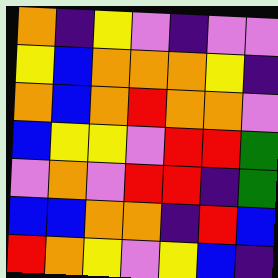[["orange", "indigo", "yellow", "violet", "indigo", "violet", "violet"], ["yellow", "blue", "orange", "orange", "orange", "yellow", "indigo"], ["orange", "blue", "orange", "red", "orange", "orange", "violet"], ["blue", "yellow", "yellow", "violet", "red", "red", "green"], ["violet", "orange", "violet", "red", "red", "indigo", "green"], ["blue", "blue", "orange", "orange", "indigo", "red", "blue"], ["red", "orange", "yellow", "violet", "yellow", "blue", "indigo"]]